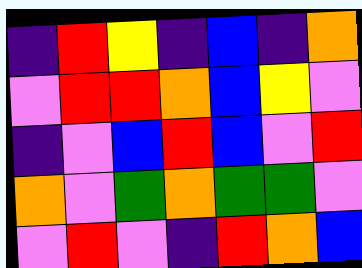[["indigo", "red", "yellow", "indigo", "blue", "indigo", "orange"], ["violet", "red", "red", "orange", "blue", "yellow", "violet"], ["indigo", "violet", "blue", "red", "blue", "violet", "red"], ["orange", "violet", "green", "orange", "green", "green", "violet"], ["violet", "red", "violet", "indigo", "red", "orange", "blue"]]